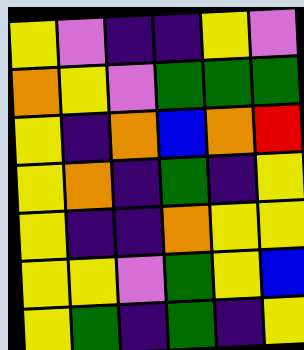[["yellow", "violet", "indigo", "indigo", "yellow", "violet"], ["orange", "yellow", "violet", "green", "green", "green"], ["yellow", "indigo", "orange", "blue", "orange", "red"], ["yellow", "orange", "indigo", "green", "indigo", "yellow"], ["yellow", "indigo", "indigo", "orange", "yellow", "yellow"], ["yellow", "yellow", "violet", "green", "yellow", "blue"], ["yellow", "green", "indigo", "green", "indigo", "yellow"]]